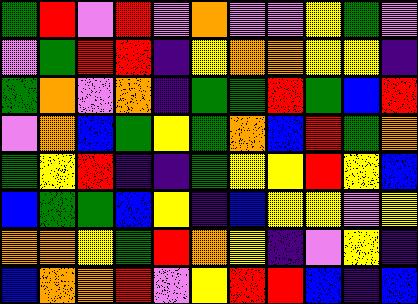[["green", "red", "violet", "red", "violet", "orange", "violet", "violet", "yellow", "green", "violet"], ["violet", "green", "red", "red", "indigo", "yellow", "orange", "orange", "yellow", "yellow", "indigo"], ["green", "orange", "violet", "orange", "indigo", "green", "green", "red", "green", "blue", "red"], ["violet", "orange", "blue", "green", "yellow", "green", "orange", "blue", "red", "green", "orange"], ["green", "yellow", "red", "indigo", "indigo", "green", "yellow", "yellow", "red", "yellow", "blue"], ["blue", "green", "green", "blue", "yellow", "indigo", "blue", "yellow", "yellow", "violet", "yellow"], ["orange", "orange", "yellow", "green", "red", "orange", "yellow", "indigo", "violet", "yellow", "indigo"], ["blue", "orange", "orange", "red", "violet", "yellow", "red", "red", "blue", "indigo", "blue"]]